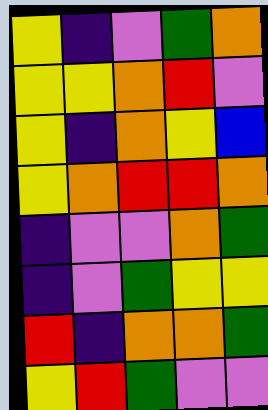[["yellow", "indigo", "violet", "green", "orange"], ["yellow", "yellow", "orange", "red", "violet"], ["yellow", "indigo", "orange", "yellow", "blue"], ["yellow", "orange", "red", "red", "orange"], ["indigo", "violet", "violet", "orange", "green"], ["indigo", "violet", "green", "yellow", "yellow"], ["red", "indigo", "orange", "orange", "green"], ["yellow", "red", "green", "violet", "violet"]]